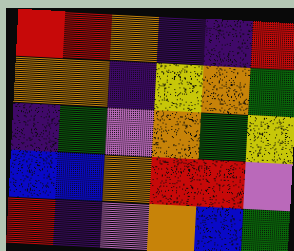[["red", "red", "orange", "indigo", "indigo", "red"], ["orange", "orange", "indigo", "yellow", "orange", "green"], ["indigo", "green", "violet", "orange", "green", "yellow"], ["blue", "blue", "orange", "red", "red", "violet"], ["red", "indigo", "violet", "orange", "blue", "green"]]